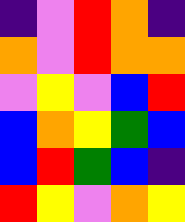[["indigo", "violet", "red", "orange", "indigo"], ["orange", "violet", "red", "orange", "orange"], ["violet", "yellow", "violet", "blue", "red"], ["blue", "orange", "yellow", "green", "blue"], ["blue", "red", "green", "blue", "indigo"], ["red", "yellow", "violet", "orange", "yellow"]]